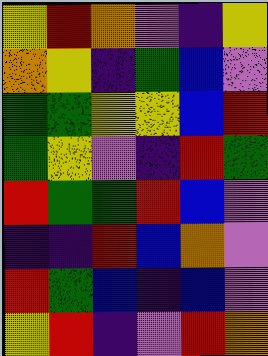[["yellow", "red", "orange", "violet", "indigo", "yellow"], ["orange", "yellow", "indigo", "green", "blue", "violet"], ["green", "green", "yellow", "yellow", "blue", "red"], ["green", "yellow", "violet", "indigo", "red", "green"], ["red", "green", "green", "red", "blue", "violet"], ["indigo", "indigo", "red", "blue", "orange", "violet"], ["red", "green", "blue", "indigo", "blue", "violet"], ["yellow", "red", "indigo", "violet", "red", "orange"]]